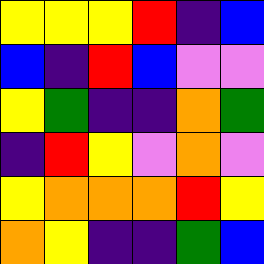[["yellow", "yellow", "yellow", "red", "indigo", "blue"], ["blue", "indigo", "red", "blue", "violet", "violet"], ["yellow", "green", "indigo", "indigo", "orange", "green"], ["indigo", "red", "yellow", "violet", "orange", "violet"], ["yellow", "orange", "orange", "orange", "red", "yellow"], ["orange", "yellow", "indigo", "indigo", "green", "blue"]]